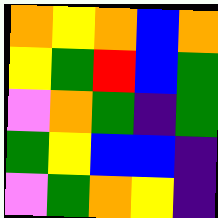[["orange", "yellow", "orange", "blue", "orange"], ["yellow", "green", "red", "blue", "green"], ["violet", "orange", "green", "indigo", "green"], ["green", "yellow", "blue", "blue", "indigo"], ["violet", "green", "orange", "yellow", "indigo"]]